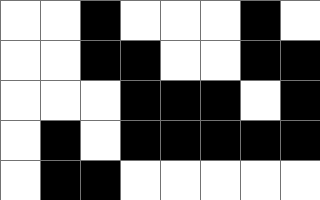[["white", "white", "black", "white", "white", "white", "black", "white"], ["white", "white", "black", "black", "white", "white", "black", "black"], ["white", "white", "white", "black", "black", "black", "white", "black"], ["white", "black", "white", "black", "black", "black", "black", "black"], ["white", "black", "black", "white", "white", "white", "white", "white"]]